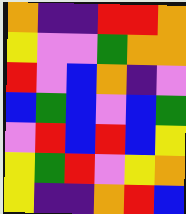[["orange", "indigo", "indigo", "red", "red", "orange"], ["yellow", "violet", "violet", "green", "orange", "orange"], ["red", "violet", "blue", "orange", "indigo", "violet"], ["blue", "green", "blue", "violet", "blue", "green"], ["violet", "red", "blue", "red", "blue", "yellow"], ["yellow", "green", "red", "violet", "yellow", "orange"], ["yellow", "indigo", "indigo", "orange", "red", "blue"]]